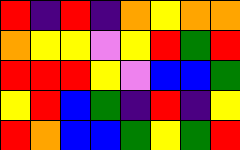[["red", "indigo", "red", "indigo", "orange", "yellow", "orange", "orange"], ["orange", "yellow", "yellow", "violet", "yellow", "red", "green", "red"], ["red", "red", "red", "yellow", "violet", "blue", "blue", "green"], ["yellow", "red", "blue", "green", "indigo", "red", "indigo", "yellow"], ["red", "orange", "blue", "blue", "green", "yellow", "green", "red"]]